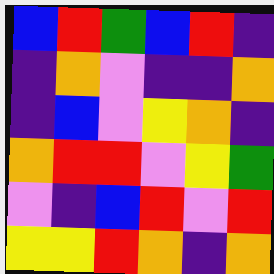[["blue", "red", "green", "blue", "red", "indigo"], ["indigo", "orange", "violet", "indigo", "indigo", "orange"], ["indigo", "blue", "violet", "yellow", "orange", "indigo"], ["orange", "red", "red", "violet", "yellow", "green"], ["violet", "indigo", "blue", "red", "violet", "red"], ["yellow", "yellow", "red", "orange", "indigo", "orange"]]